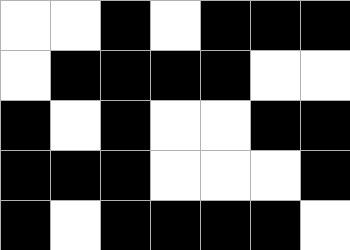[["white", "white", "black", "white", "black", "black", "black"], ["white", "black", "black", "black", "black", "white", "white"], ["black", "white", "black", "white", "white", "black", "black"], ["black", "black", "black", "white", "white", "white", "black"], ["black", "white", "black", "black", "black", "black", "white"]]